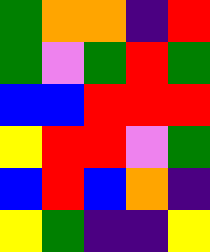[["green", "orange", "orange", "indigo", "red"], ["green", "violet", "green", "red", "green"], ["blue", "blue", "red", "red", "red"], ["yellow", "red", "red", "violet", "green"], ["blue", "red", "blue", "orange", "indigo"], ["yellow", "green", "indigo", "indigo", "yellow"]]